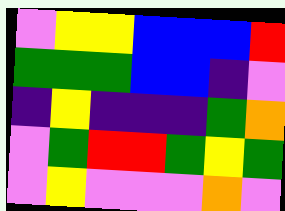[["violet", "yellow", "yellow", "blue", "blue", "blue", "red"], ["green", "green", "green", "blue", "blue", "indigo", "violet"], ["indigo", "yellow", "indigo", "indigo", "indigo", "green", "orange"], ["violet", "green", "red", "red", "green", "yellow", "green"], ["violet", "yellow", "violet", "violet", "violet", "orange", "violet"]]